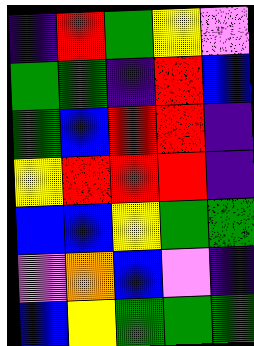[["indigo", "red", "green", "yellow", "violet"], ["green", "green", "indigo", "red", "blue"], ["green", "blue", "red", "red", "indigo"], ["yellow", "red", "red", "red", "indigo"], ["blue", "blue", "yellow", "green", "green"], ["violet", "orange", "blue", "violet", "indigo"], ["blue", "yellow", "green", "green", "green"]]